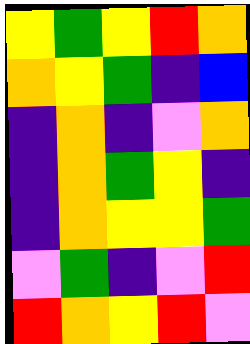[["yellow", "green", "yellow", "red", "orange"], ["orange", "yellow", "green", "indigo", "blue"], ["indigo", "orange", "indigo", "violet", "orange"], ["indigo", "orange", "green", "yellow", "indigo"], ["indigo", "orange", "yellow", "yellow", "green"], ["violet", "green", "indigo", "violet", "red"], ["red", "orange", "yellow", "red", "violet"]]